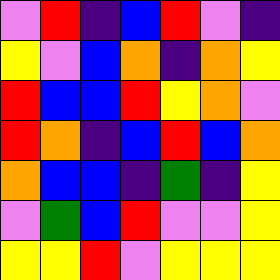[["violet", "red", "indigo", "blue", "red", "violet", "indigo"], ["yellow", "violet", "blue", "orange", "indigo", "orange", "yellow"], ["red", "blue", "blue", "red", "yellow", "orange", "violet"], ["red", "orange", "indigo", "blue", "red", "blue", "orange"], ["orange", "blue", "blue", "indigo", "green", "indigo", "yellow"], ["violet", "green", "blue", "red", "violet", "violet", "yellow"], ["yellow", "yellow", "red", "violet", "yellow", "yellow", "yellow"]]